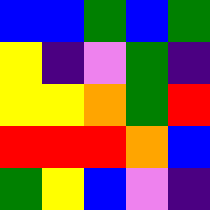[["blue", "blue", "green", "blue", "green"], ["yellow", "indigo", "violet", "green", "indigo"], ["yellow", "yellow", "orange", "green", "red"], ["red", "red", "red", "orange", "blue"], ["green", "yellow", "blue", "violet", "indigo"]]